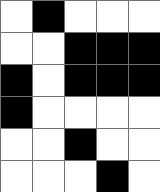[["white", "black", "white", "white", "white"], ["white", "white", "black", "black", "black"], ["black", "white", "black", "black", "black"], ["black", "white", "white", "white", "white"], ["white", "white", "black", "white", "white"], ["white", "white", "white", "black", "white"]]